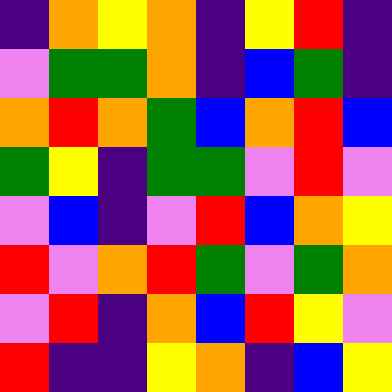[["indigo", "orange", "yellow", "orange", "indigo", "yellow", "red", "indigo"], ["violet", "green", "green", "orange", "indigo", "blue", "green", "indigo"], ["orange", "red", "orange", "green", "blue", "orange", "red", "blue"], ["green", "yellow", "indigo", "green", "green", "violet", "red", "violet"], ["violet", "blue", "indigo", "violet", "red", "blue", "orange", "yellow"], ["red", "violet", "orange", "red", "green", "violet", "green", "orange"], ["violet", "red", "indigo", "orange", "blue", "red", "yellow", "violet"], ["red", "indigo", "indigo", "yellow", "orange", "indigo", "blue", "yellow"]]